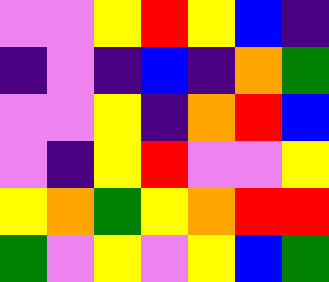[["violet", "violet", "yellow", "red", "yellow", "blue", "indigo"], ["indigo", "violet", "indigo", "blue", "indigo", "orange", "green"], ["violet", "violet", "yellow", "indigo", "orange", "red", "blue"], ["violet", "indigo", "yellow", "red", "violet", "violet", "yellow"], ["yellow", "orange", "green", "yellow", "orange", "red", "red"], ["green", "violet", "yellow", "violet", "yellow", "blue", "green"]]